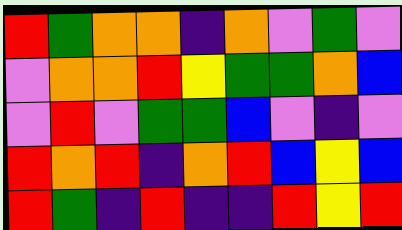[["red", "green", "orange", "orange", "indigo", "orange", "violet", "green", "violet"], ["violet", "orange", "orange", "red", "yellow", "green", "green", "orange", "blue"], ["violet", "red", "violet", "green", "green", "blue", "violet", "indigo", "violet"], ["red", "orange", "red", "indigo", "orange", "red", "blue", "yellow", "blue"], ["red", "green", "indigo", "red", "indigo", "indigo", "red", "yellow", "red"]]